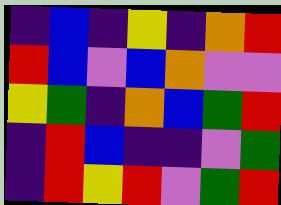[["indigo", "blue", "indigo", "yellow", "indigo", "orange", "red"], ["red", "blue", "violet", "blue", "orange", "violet", "violet"], ["yellow", "green", "indigo", "orange", "blue", "green", "red"], ["indigo", "red", "blue", "indigo", "indigo", "violet", "green"], ["indigo", "red", "yellow", "red", "violet", "green", "red"]]